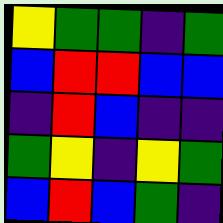[["yellow", "green", "green", "indigo", "green"], ["blue", "red", "red", "blue", "blue"], ["indigo", "red", "blue", "indigo", "indigo"], ["green", "yellow", "indigo", "yellow", "green"], ["blue", "red", "blue", "green", "indigo"]]